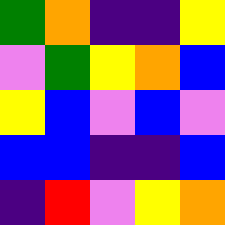[["green", "orange", "indigo", "indigo", "yellow"], ["violet", "green", "yellow", "orange", "blue"], ["yellow", "blue", "violet", "blue", "violet"], ["blue", "blue", "indigo", "indigo", "blue"], ["indigo", "red", "violet", "yellow", "orange"]]